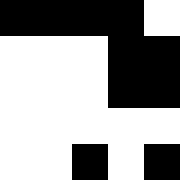[["black", "black", "black", "black", "white"], ["white", "white", "white", "black", "black"], ["white", "white", "white", "black", "black"], ["white", "white", "white", "white", "white"], ["white", "white", "black", "white", "black"]]